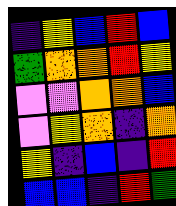[["indigo", "yellow", "blue", "red", "blue"], ["green", "orange", "orange", "red", "yellow"], ["violet", "violet", "orange", "orange", "blue"], ["violet", "yellow", "orange", "indigo", "orange"], ["yellow", "indigo", "blue", "indigo", "red"], ["blue", "blue", "indigo", "red", "green"]]